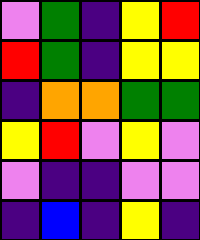[["violet", "green", "indigo", "yellow", "red"], ["red", "green", "indigo", "yellow", "yellow"], ["indigo", "orange", "orange", "green", "green"], ["yellow", "red", "violet", "yellow", "violet"], ["violet", "indigo", "indigo", "violet", "violet"], ["indigo", "blue", "indigo", "yellow", "indigo"]]